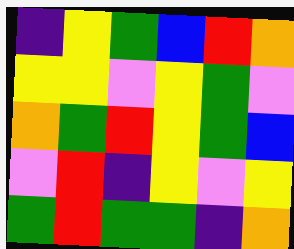[["indigo", "yellow", "green", "blue", "red", "orange"], ["yellow", "yellow", "violet", "yellow", "green", "violet"], ["orange", "green", "red", "yellow", "green", "blue"], ["violet", "red", "indigo", "yellow", "violet", "yellow"], ["green", "red", "green", "green", "indigo", "orange"]]